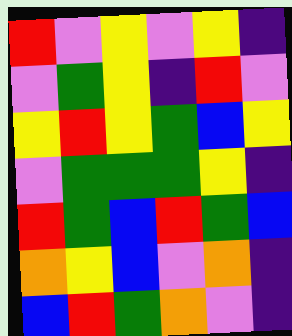[["red", "violet", "yellow", "violet", "yellow", "indigo"], ["violet", "green", "yellow", "indigo", "red", "violet"], ["yellow", "red", "yellow", "green", "blue", "yellow"], ["violet", "green", "green", "green", "yellow", "indigo"], ["red", "green", "blue", "red", "green", "blue"], ["orange", "yellow", "blue", "violet", "orange", "indigo"], ["blue", "red", "green", "orange", "violet", "indigo"]]